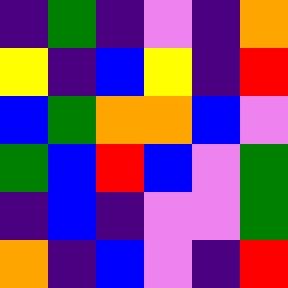[["indigo", "green", "indigo", "violet", "indigo", "orange"], ["yellow", "indigo", "blue", "yellow", "indigo", "red"], ["blue", "green", "orange", "orange", "blue", "violet"], ["green", "blue", "red", "blue", "violet", "green"], ["indigo", "blue", "indigo", "violet", "violet", "green"], ["orange", "indigo", "blue", "violet", "indigo", "red"]]